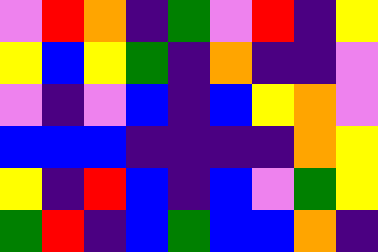[["violet", "red", "orange", "indigo", "green", "violet", "red", "indigo", "yellow"], ["yellow", "blue", "yellow", "green", "indigo", "orange", "indigo", "indigo", "violet"], ["violet", "indigo", "violet", "blue", "indigo", "blue", "yellow", "orange", "violet"], ["blue", "blue", "blue", "indigo", "indigo", "indigo", "indigo", "orange", "yellow"], ["yellow", "indigo", "red", "blue", "indigo", "blue", "violet", "green", "yellow"], ["green", "red", "indigo", "blue", "green", "blue", "blue", "orange", "indigo"]]